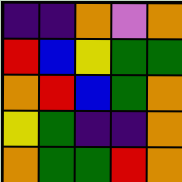[["indigo", "indigo", "orange", "violet", "orange"], ["red", "blue", "yellow", "green", "green"], ["orange", "red", "blue", "green", "orange"], ["yellow", "green", "indigo", "indigo", "orange"], ["orange", "green", "green", "red", "orange"]]